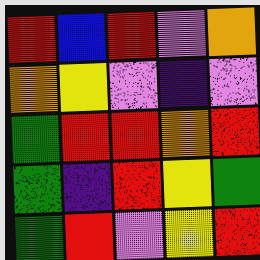[["red", "blue", "red", "violet", "orange"], ["orange", "yellow", "violet", "indigo", "violet"], ["green", "red", "red", "orange", "red"], ["green", "indigo", "red", "yellow", "green"], ["green", "red", "violet", "yellow", "red"]]